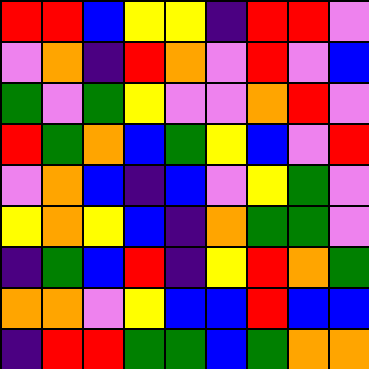[["red", "red", "blue", "yellow", "yellow", "indigo", "red", "red", "violet"], ["violet", "orange", "indigo", "red", "orange", "violet", "red", "violet", "blue"], ["green", "violet", "green", "yellow", "violet", "violet", "orange", "red", "violet"], ["red", "green", "orange", "blue", "green", "yellow", "blue", "violet", "red"], ["violet", "orange", "blue", "indigo", "blue", "violet", "yellow", "green", "violet"], ["yellow", "orange", "yellow", "blue", "indigo", "orange", "green", "green", "violet"], ["indigo", "green", "blue", "red", "indigo", "yellow", "red", "orange", "green"], ["orange", "orange", "violet", "yellow", "blue", "blue", "red", "blue", "blue"], ["indigo", "red", "red", "green", "green", "blue", "green", "orange", "orange"]]